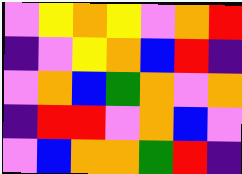[["violet", "yellow", "orange", "yellow", "violet", "orange", "red"], ["indigo", "violet", "yellow", "orange", "blue", "red", "indigo"], ["violet", "orange", "blue", "green", "orange", "violet", "orange"], ["indigo", "red", "red", "violet", "orange", "blue", "violet"], ["violet", "blue", "orange", "orange", "green", "red", "indigo"]]